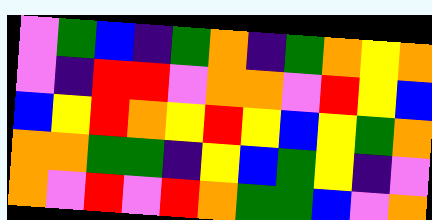[["violet", "green", "blue", "indigo", "green", "orange", "indigo", "green", "orange", "yellow", "orange"], ["violet", "indigo", "red", "red", "violet", "orange", "orange", "violet", "red", "yellow", "blue"], ["blue", "yellow", "red", "orange", "yellow", "red", "yellow", "blue", "yellow", "green", "orange"], ["orange", "orange", "green", "green", "indigo", "yellow", "blue", "green", "yellow", "indigo", "violet"], ["orange", "violet", "red", "violet", "red", "orange", "green", "green", "blue", "violet", "orange"]]